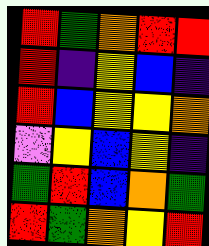[["red", "green", "orange", "red", "red"], ["red", "indigo", "yellow", "blue", "indigo"], ["red", "blue", "yellow", "yellow", "orange"], ["violet", "yellow", "blue", "yellow", "indigo"], ["green", "red", "blue", "orange", "green"], ["red", "green", "orange", "yellow", "red"]]